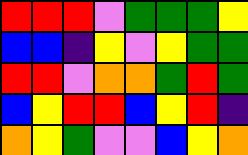[["red", "red", "red", "violet", "green", "green", "green", "yellow"], ["blue", "blue", "indigo", "yellow", "violet", "yellow", "green", "green"], ["red", "red", "violet", "orange", "orange", "green", "red", "green"], ["blue", "yellow", "red", "red", "blue", "yellow", "red", "indigo"], ["orange", "yellow", "green", "violet", "violet", "blue", "yellow", "orange"]]